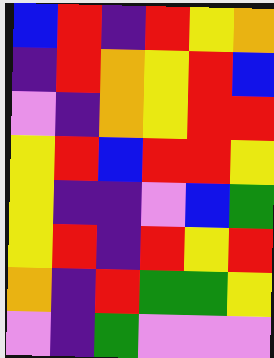[["blue", "red", "indigo", "red", "yellow", "orange"], ["indigo", "red", "orange", "yellow", "red", "blue"], ["violet", "indigo", "orange", "yellow", "red", "red"], ["yellow", "red", "blue", "red", "red", "yellow"], ["yellow", "indigo", "indigo", "violet", "blue", "green"], ["yellow", "red", "indigo", "red", "yellow", "red"], ["orange", "indigo", "red", "green", "green", "yellow"], ["violet", "indigo", "green", "violet", "violet", "violet"]]